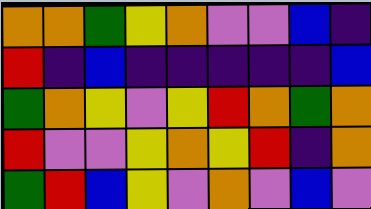[["orange", "orange", "green", "yellow", "orange", "violet", "violet", "blue", "indigo"], ["red", "indigo", "blue", "indigo", "indigo", "indigo", "indigo", "indigo", "blue"], ["green", "orange", "yellow", "violet", "yellow", "red", "orange", "green", "orange"], ["red", "violet", "violet", "yellow", "orange", "yellow", "red", "indigo", "orange"], ["green", "red", "blue", "yellow", "violet", "orange", "violet", "blue", "violet"]]